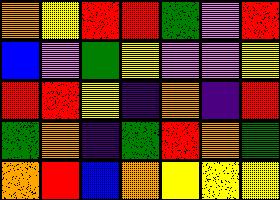[["orange", "yellow", "red", "red", "green", "violet", "red"], ["blue", "violet", "green", "yellow", "violet", "violet", "yellow"], ["red", "red", "yellow", "indigo", "orange", "indigo", "red"], ["green", "orange", "indigo", "green", "red", "orange", "green"], ["orange", "red", "blue", "orange", "yellow", "yellow", "yellow"]]